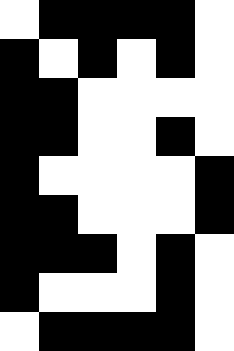[["white", "black", "black", "black", "black", "white"], ["black", "white", "black", "white", "black", "white"], ["black", "black", "white", "white", "white", "white"], ["black", "black", "white", "white", "black", "white"], ["black", "white", "white", "white", "white", "black"], ["black", "black", "white", "white", "white", "black"], ["black", "black", "black", "white", "black", "white"], ["black", "white", "white", "white", "black", "white"], ["white", "black", "black", "black", "black", "white"]]